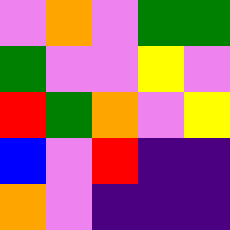[["violet", "orange", "violet", "green", "green"], ["green", "violet", "violet", "yellow", "violet"], ["red", "green", "orange", "violet", "yellow"], ["blue", "violet", "red", "indigo", "indigo"], ["orange", "violet", "indigo", "indigo", "indigo"]]